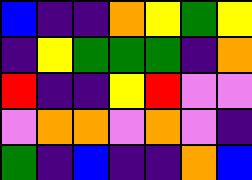[["blue", "indigo", "indigo", "orange", "yellow", "green", "yellow"], ["indigo", "yellow", "green", "green", "green", "indigo", "orange"], ["red", "indigo", "indigo", "yellow", "red", "violet", "violet"], ["violet", "orange", "orange", "violet", "orange", "violet", "indigo"], ["green", "indigo", "blue", "indigo", "indigo", "orange", "blue"]]